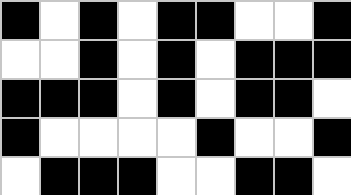[["black", "white", "black", "white", "black", "black", "white", "white", "black"], ["white", "white", "black", "white", "black", "white", "black", "black", "black"], ["black", "black", "black", "white", "black", "white", "black", "black", "white"], ["black", "white", "white", "white", "white", "black", "white", "white", "black"], ["white", "black", "black", "black", "white", "white", "black", "black", "white"]]